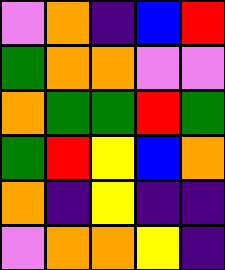[["violet", "orange", "indigo", "blue", "red"], ["green", "orange", "orange", "violet", "violet"], ["orange", "green", "green", "red", "green"], ["green", "red", "yellow", "blue", "orange"], ["orange", "indigo", "yellow", "indigo", "indigo"], ["violet", "orange", "orange", "yellow", "indigo"]]